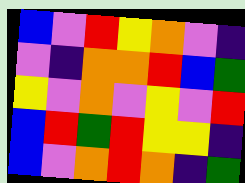[["blue", "violet", "red", "yellow", "orange", "violet", "indigo"], ["violet", "indigo", "orange", "orange", "red", "blue", "green"], ["yellow", "violet", "orange", "violet", "yellow", "violet", "red"], ["blue", "red", "green", "red", "yellow", "yellow", "indigo"], ["blue", "violet", "orange", "red", "orange", "indigo", "green"]]